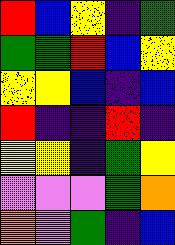[["red", "blue", "yellow", "indigo", "green"], ["green", "green", "red", "blue", "yellow"], ["yellow", "yellow", "blue", "indigo", "blue"], ["red", "indigo", "indigo", "red", "indigo"], ["yellow", "yellow", "indigo", "green", "yellow"], ["violet", "violet", "violet", "green", "orange"], ["orange", "violet", "green", "indigo", "blue"]]